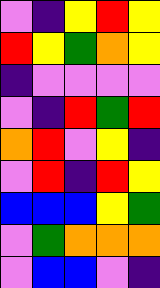[["violet", "indigo", "yellow", "red", "yellow"], ["red", "yellow", "green", "orange", "yellow"], ["indigo", "violet", "violet", "violet", "violet"], ["violet", "indigo", "red", "green", "red"], ["orange", "red", "violet", "yellow", "indigo"], ["violet", "red", "indigo", "red", "yellow"], ["blue", "blue", "blue", "yellow", "green"], ["violet", "green", "orange", "orange", "orange"], ["violet", "blue", "blue", "violet", "indigo"]]